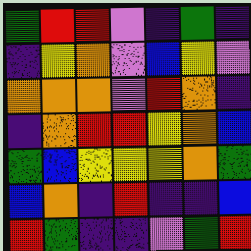[["green", "red", "red", "violet", "indigo", "green", "indigo"], ["indigo", "yellow", "orange", "violet", "blue", "yellow", "violet"], ["orange", "orange", "orange", "violet", "red", "orange", "indigo"], ["indigo", "orange", "red", "red", "yellow", "orange", "blue"], ["green", "blue", "yellow", "yellow", "yellow", "orange", "green"], ["blue", "orange", "indigo", "red", "indigo", "indigo", "blue"], ["red", "green", "indigo", "indigo", "violet", "green", "red"]]